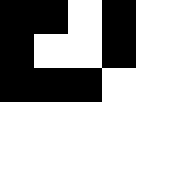[["black", "black", "white", "black", "white"], ["black", "white", "white", "black", "white"], ["black", "black", "black", "white", "white"], ["white", "white", "white", "white", "white"], ["white", "white", "white", "white", "white"]]